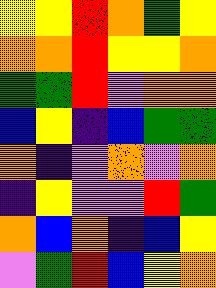[["yellow", "yellow", "red", "orange", "green", "yellow"], ["orange", "orange", "red", "yellow", "yellow", "orange"], ["green", "green", "red", "violet", "orange", "orange"], ["blue", "yellow", "indigo", "blue", "green", "green"], ["orange", "indigo", "violet", "orange", "violet", "orange"], ["indigo", "yellow", "violet", "violet", "red", "green"], ["orange", "blue", "orange", "indigo", "blue", "yellow"], ["violet", "green", "red", "blue", "yellow", "orange"]]